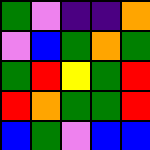[["green", "violet", "indigo", "indigo", "orange"], ["violet", "blue", "green", "orange", "green"], ["green", "red", "yellow", "green", "red"], ["red", "orange", "green", "green", "red"], ["blue", "green", "violet", "blue", "blue"]]